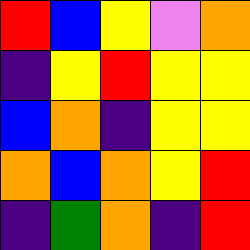[["red", "blue", "yellow", "violet", "orange"], ["indigo", "yellow", "red", "yellow", "yellow"], ["blue", "orange", "indigo", "yellow", "yellow"], ["orange", "blue", "orange", "yellow", "red"], ["indigo", "green", "orange", "indigo", "red"]]